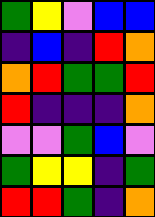[["green", "yellow", "violet", "blue", "blue"], ["indigo", "blue", "indigo", "red", "orange"], ["orange", "red", "green", "green", "red"], ["red", "indigo", "indigo", "indigo", "orange"], ["violet", "violet", "green", "blue", "violet"], ["green", "yellow", "yellow", "indigo", "green"], ["red", "red", "green", "indigo", "orange"]]